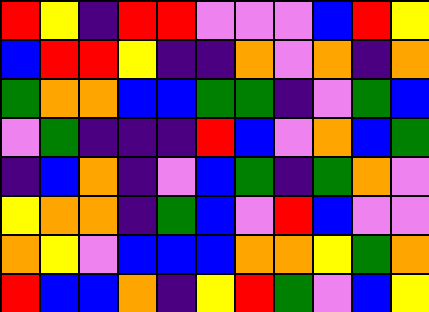[["red", "yellow", "indigo", "red", "red", "violet", "violet", "violet", "blue", "red", "yellow"], ["blue", "red", "red", "yellow", "indigo", "indigo", "orange", "violet", "orange", "indigo", "orange"], ["green", "orange", "orange", "blue", "blue", "green", "green", "indigo", "violet", "green", "blue"], ["violet", "green", "indigo", "indigo", "indigo", "red", "blue", "violet", "orange", "blue", "green"], ["indigo", "blue", "orange", "indigo", "violet", "blue", "green", "indigo", "green", "orange", "violet"], ["yellow", "orange", "orange", "indigo", "green", "blue", "violet", "red", "blue", "violet", "violet"], ["orange", "yellow", "violet", "blue", "blue", "blue", "orange", "orange", "yellow", "green", "orange"], ["red", "blue", "blue", "orange", "indigo", "yellow", "red", "green", "violet", "blue", "yellow"]]